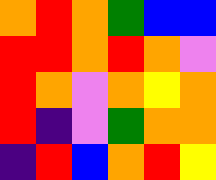[["orange", "red", "orange", "green", "blue", "blue"], ["red", "red", "orange", "red", "orange", "violet"], ["red", "orange", "violet", "orange", "yellow", "orange"], ["red", "indigo", "violet", "green", "orange", "orange"], ["indigo", "red", "blue", "orange", "red", "yellow"]]